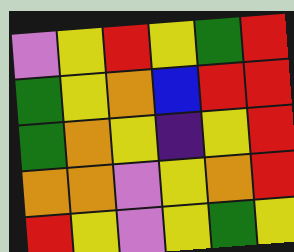[["violet", "yellow", "red", "yellow", "green", "red"], ["green", "yellow", "orange", "blue", "red", "red"], ["green", "orange", "yellow", "indigo", "yellow", "red"], ["orange", "orange", "violet", "yellow", "orange", "red"], ["red", "yellow", "violet", "yellow", "green", "yellow"]]